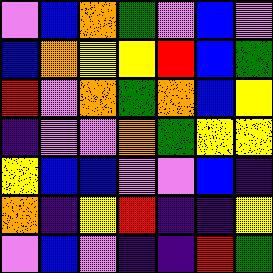[["violet", "blue", "orange", "green", "violet", "blue", "violet"], ["blue", "orange", "yellow", "yellow", "red", "blue", "green"], ["red", "violet", "orange", "green", "orange", "blue", "yellow"], ["indigo", "violet", "violet", "orange", "green", "yellow", "yellow"], ["yellow", "blue", "blue", "violet", "violet", "blue", "indigo"], ["orange", "indigo", "yellow", "red", "indigo", "indigo", "yellow"], ["violet", "blue", "violet", "indigo", "indigo", "red", "green"]]